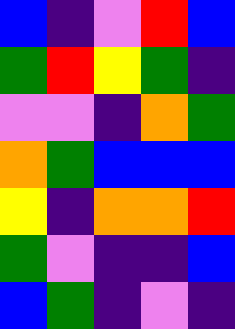[["blue", "indigo", "violet", "red", "blue"], ["green", "red", "yellow", "green", "indigo"], ["violet", "violet", "indigo", "orange", "green"], ["orange", "green", "blue", "blue", "blue"], ["yellow", "indigo", "orange", "orange", "red"], ["green", "violet", "indigo", "indigo", "blue"], ["blue", "green", "indigo", "violet", "indigo"]]